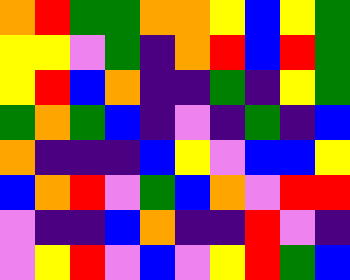[["orange", "red", "green", "green", "orange", "orange", "yellow", "blue", "yellow", "green"], ["yellow", "yellow", "violet", "green", "indigo", "orange", "red", "blue", "red", "green"], ["yellow", "red", "blue", "orange", "indigo", "indigo", "green", "indigo", "yellow", "green"], ["green", "orange", "green", "blue", "indigo", "violet", "indigo", "green", "indigo", "blue"], ["orange", "indigo", "indigo", "indigo", "blue", "yellow", "violet", "blue", "blue", "yellow"], ["blue", "orange", "red", "violet", "green", "blue", "orange", "violet", "red", "red"], ["violet", "indigo", "indigo", "blue", "orange", "indigo", "indigo", "red", "violet", "indigo"], ["violet", "yellow", "red", "violet", "blue", "violet", "yellow", "red", "green", "blue"]]